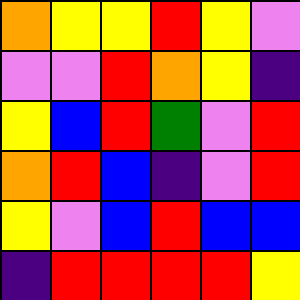[["orange", "yellow", "yellow", "red", "yellow", "violet"], ["violet", "violet", "red", "orange", "yellow", "indigo"], ["yellow", "blue", "red", "green", "violet", "red"], ["orange", "red", "blue", "indigo", "violet", "red"], ["yellow", "violet", "blue", "red", "blue", "blue"], ["indigo", "red", "red", "red", "red", "yellow"]]